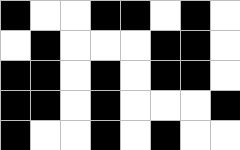[["black", "white", "white", "black", "black", "white", "black", "white"], ["white", "black", "white", "white", "white", "black", "black", "white"], ["black", "black", "white", "black", "white", "black", "black", "white"], ["black", "black", "white", "black", "white", "white", "white", "black"], ["black", "white", "white", "black", "white", "black", "white", "white"]]